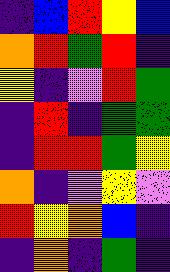[["indigo", "blue", "red", "yellow", "blue"], ["orange", "red", "green", "red", "indigo"], ["yellow", "indigo", "violet", "red", "green"], ["indigo", "red", "indigo", "green", "green"], ["indigo", "red", "red", "green", "yellow"], ["orange", "indigo", "violet", "yellow", "violet"], ["red", "yellow", "orange", "blue", "indigo"], ["indigo", "orange", "indigo", "green", "indigo"]]